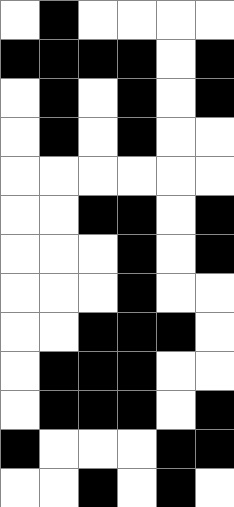[["white", "black", "white", "white", "white", "white"], ["black", "black", "black", "black", "white", "black"], ["white", "black", "white", "black", "white", "black"], ["white", "black", "white", "black", "white", "white"], ["white", "white", "white", "white", "white", "white"], ["white", "white", "black", "black", "white", "black"], ["white", "white", "white", "black", "white", "black"], ["white", "white", "white", "black", "white", "white"], ["white", "white", "black", "black", "black", "white"], ["white", "black", "black", "black", "white", "white"], ["white", "black", "black", "black", "white", "black"], ["black", "white", "white", "white", "black", "black"], ["white", "white", "black", "white", "black", "white"]]